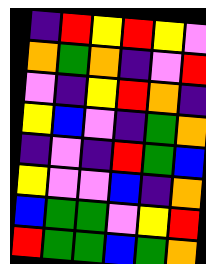[["indigo", "red", "yellow", "red", "yellow", "violet"], ["orange", "green", "orange", "indigo", "violet", "red"], ["violet", "indigo", "yellow", "red", "orange", "indigo"], ["yellow", "blue", "violet", "indigo", "green", "orange"], ["indigo", "violet", "indigo", "red", "green", "blue"], ["yellow", "violet", "violet", "blue", "indigo", "orange"], ["blue", "green", "green", "violet", "yellow", "red"], ["red", "green", "green", "blue", "green", "orange"]]